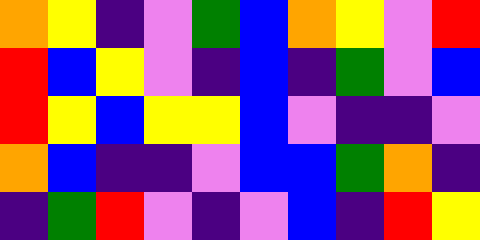[["orange", "yellow", "indigo", "violet", "green", "blue", "orange", "yellow", "violet", "red"], ["red", "blue", "yellow", "violet", "indigo", "blue", "indigo", "green", "violet", "blue"], ["red", "yellow", "blue", "yellow", "yellow", "blue", "violet", "indigo", "indigo", "violet"], ["orange", "blue", "indigo", "indigo", "violet", "blue", "blue", "green", "orange", "indigo"], ["indigo", "green", "red", "violet", "indigo", "violet", "blue", "indigo", "red", "yellow"]]